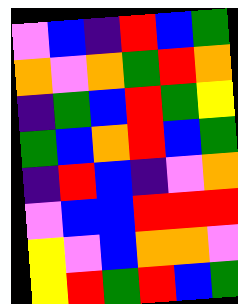[["violet", "blue", "indigo", "red", "blue", "green"], ["orange", "violet", "orange", "green", "red", "orange"], ["indigo", "green", "blue", "red", "green", "yellow"], ["green", "blue", "orange", "red", "blue", "green"], ["indigo", "red", "blue", "indigo", "violet", "orange"], ["violet", "blue", "blue", "red", "red", "red"], ["yellow", "violet", "blue", "orange", "orange", "violet"], ["yellow", "red", "green", "red", "blue", "green"]]